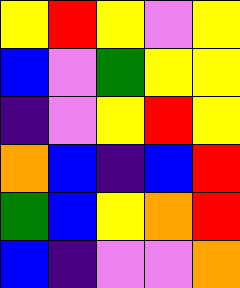[["yellow", "red", "yellow", "violet", "yellow"], ["blue", "violet", "green", "yellow", "yellow"], ["indigo", "violet", "yellow", "red", "yellow"], ["orange", "blue", "indigo", "blue", "red"], ["green", "blue", "yellow", "orange", "red"], ["blue", "indigo", "violet", "violet", "orange"]]